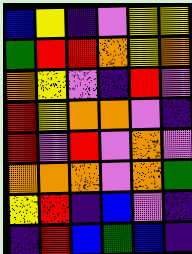[["blue", "yellow", "indigo", "violet", "yellow", "yellow"], ["green", "red", "red", "orange", "yellow", "orange"], ["orange", "yellow", "violet", "indigo", "red", "violet"], ["red", "yellow", "orange", "orange", "violet", "indigo"], ["red", "violet", "red", "violet", "orange", "violet"], ["orange", "orange", "orange", "violet", "orange", "green"], ["yellow", "red", "indigo", "blue", "violet", "indigo"], ["indigo", "red", "blue", "green", "blue", "indigo"]]